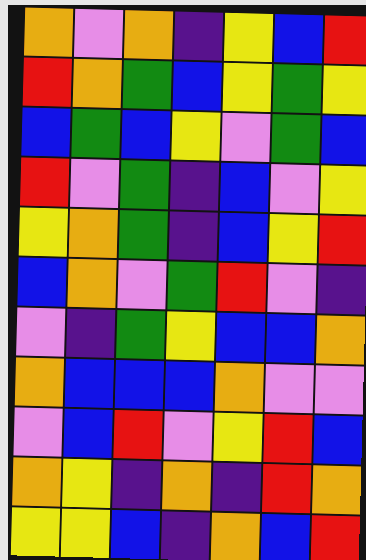[["orange", "violet", "orange", "indigo", "yellow", "blue", "red"], ["red", "orange", "green", "blue", "yellow", "green", "yellow"], ["blue", "green", "blue", "yellow", "violet", "green", "blue"], ["red", "violet", "green", "indigo", "blue", "violet", "yellow"], ["yellow", "orange", "green", "indigo", "blue", "yellow", "red"], ["blue", "orange", "violet", "green", "red", "violet", "indigo"], ["violet", "indigo", "green", "yellow", "blue", "blue", "orange"], ["orange", "blue", "blue", "blue", "orange", "violet", "violet"], ["violet", "blue", "red", "violet", "yellow", "red", "blue"], ["orange", "yellow", "indigo", "orange", "indigo", "red", "orange"], ["yellow", "yellow", "blue", "indigo", "orange", "blue", "red"]]